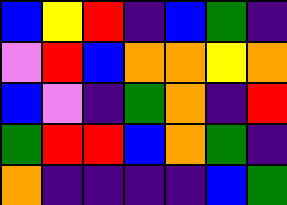[["blue", "yellow", "red", "indigo", "blue", "green", "indigo"], ["violet", "red", "blue", "orange", "orange", "yellow", "orange"], ["blue", "violet", "indigo", "green", "orange", "indigo", "red"], ["green", "red", "red", "blue", "orange", "green", "indigo"], ["orange", "indigo", "indigo", "indigo", "indigo", "blue", "green"]]